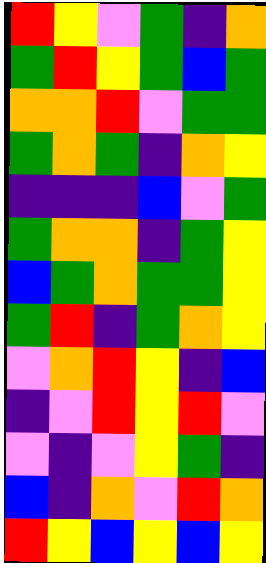[["red", "yellow", "violet", "green", "indigo", "orange"], ["green", "red", "yellow", "green", "blue", "green"], ["orange", "orange", "red", "violet", "green", "green"], ["green", "orange", "green", "indigo", "orange", "yellow"], ["indigo", "indigo", "indigo", "blue", "violet", "green"], ["green", "orange", "orange", "indigo", "green", "yellow"], ["blue", "green", "orange", "green", "green", "yellow"], ["green", "red", "indigo", "green", "orange", "yellow"], ["violet", "orange", "red", "yellow", "indigo", "blue"], ["indigo", "violet", "red", "yellow", "red", "violet"], ["violet", "indigo", "violet", "yellow", "green", "indigo"], ["blue", "indigo", "orange", "violet", "red", "orange"], ["red", "yellow", "blue", "yellow", "blue", "yellow"]]